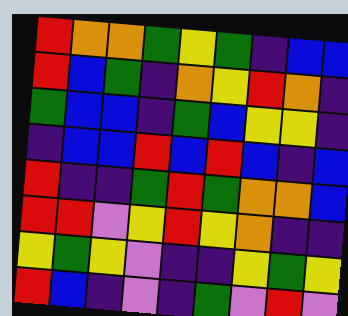[["red", "orange", "orange", "green", "yellow", "green", "indigo", "blue", "blue"], ["red", "blue", "green", "indigo", "orange", "yellow", "red", "orange", "indigo"], ["green", "blue", "blue", "indigo", "green", "blue", "yellow", "yellow", "indigo"], ["indigo", "blue", "blue", "red", "blue", "red", "blue", "indigo", "blue"], ["red", "indigo", "indigo", "green", "red", "green", "orange", "orange", "blue"], ["red", "red", "violet", "yellow", "red", "yellow", "orange", "indigo", "indigo"], ["yellow", "green", "yellow", "violet", "indigo", "indigo", "yellow", "green", "yellow"], ["red", "blue", "indigo", "violet", "indigo", "green", "violet", "red", "violet"]]